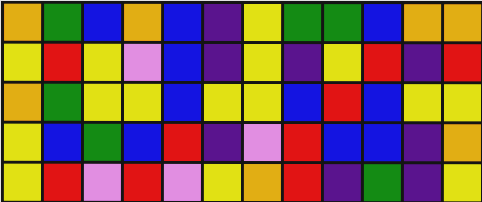[["orange", "green", "blue", "orange", "blue", "indigo", "yellow", "green", "green", "blue", "orange", "orange"], ["yellow", "red", "yellow", "violet", "blue", "indigo", "yellow", "indigo", "yellow", "red", "indigo", "red"], ["orange", "green", "yellow", "yellow", "blue", "yellow", "yellow", "blue", "red", "blue", "yellow", "yellow"], ["yellow", "blue", "green", "blue", "red", "indigo", "violet", "red", "blue", "blue", "indigo", "orange"], ["yellow", "red", "violet", "red", "violet", "yellow", "orange", "red", "indigo", "green", "indigo", "yellow"]]